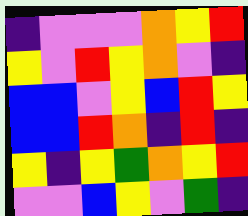[["indigo", "violet", "violet", "violet", "orange", "yellow", "red"], ["yellow", "violet", "red", "yellow", "orange", "violet", "indigo"], ["blue", "blue", "violet", "yellow", "blue", "red", "yellow"], ["blue", "blue", "red", "orange", "indigo", "red", "indigo"], ["yellow", "indigo", "yellow", "green", "orange", "yellow", "red"], ["violet", "violet", "blue", "yellow", "violet", "green", "indigo"]]